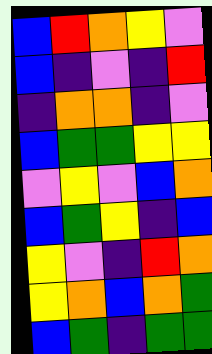[["blue", "red", "orange", "yellow", "violet"], ["blue", "indigo", "violet", "indigo", "red"], ["indigo", "orange", "orange", "indigo", "violet"], ["blue", "green", "green", "yellow", "yellow"], ["violet", "yellow", "violet", "blue", "orange"], ["blue", "green", "yellow", "indigo", "blue"], ["yellow", "violet", "indigo", "red", "orange"], ["yellow", "orange", "blue", "orange", "green"], ["blue", "green", "indigo", "green", "green"]]